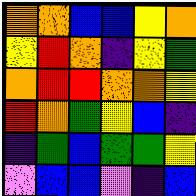[["orange", "orange", "blue", "blue", "yellow", "orange"], ["yellow", "red", "orange", "indigo", "yellow", "green"], ["orange", "red", "red", "orange", "orange", "yellow"], ["red", "orange", "green", "yellow", "blue", "indigo"], ["indigo", "green", "blue", "green", "green", "yellow"], ["violet", "blue", "blue", "violet", "indigo", "blue"]]